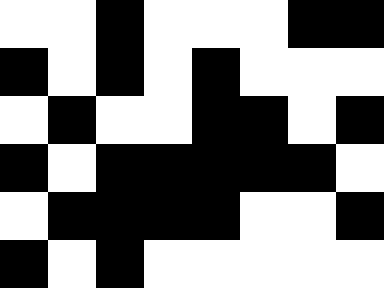[["white", "white", "black", "white", "white", "white", "black", "black"], ["black", "white", "black", "white", "black", "white", "white", "white"], ["white", "black", "white", "white", "black", "black", "white", "black"], ["black", "white", "black", "black", "black", "black", "black", "white"], ["white", "black", "black", "black", "black", "white", "white", "black"], ["black", "white", "black", "white", "white", "white", "white", "white"]]